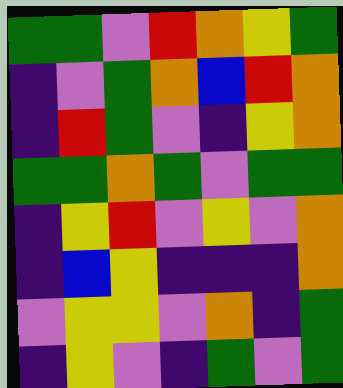[["green", "green", "violet", "red", "orange", "yellow", "green"], ["indigo", "violet", "green", "orange", "blue", "red", "orange"], ["indigo", "red", "green", "violet", "indigo", "yellow", "orange"], ["green", "green", "orange", "green", "violet", "green", "green"], ["indigo", "yellow", "red", "violet", "yellow", "violet", "orange"], ["indigo", "blue", "yellow", "indigo", "indigo", "indigo", "orange"], ["violet", "yellow", "yellow", "violet", "orange", "indigo", "green"], ["indigo", "yellow", "violet", "indigo", "green", "violet", "green"]]